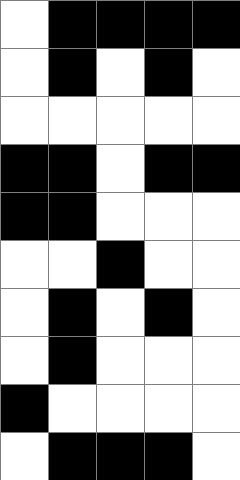[["white", "black", "black", "black", "black"], ["white", "black", "white", "black", "white"], ["white", "white", "white", "white", "white"], ["black", "black", "white", "black", "black"], ["black", "black", "white", "white", "white"], ["white", "white", "black", "white", "white"], ["white", "black", "white", "black", "white"], ["white", "black", "white", "white", "white"], ["black", "white", "white", "white", "white"], ["white", "black", "black", "black", "white"]]